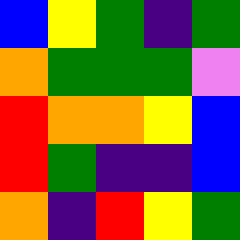[["blue", "yellow", "green", "indigo", "green"], ["orange", "green", "green", "green", "violet"], ["red", "orange", "orange", "yellow", "blue"], ["red", "green", "indigo", "indigo", "blue"], ["orange", "indigo", "red", "yellow", "green"]]